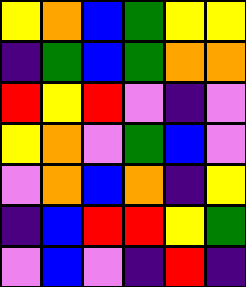[["yellow", "orange", "blue", "green", "yellow", "yellow"], ["indigo", "green", "blue", "green", "orange", "orange"], ["red", "yellow", "red", "violet", "indigo", "violet"], ["yellow", "orange", "violet", "green", "blue", "violet"], ["violet", "orange", "blue", "orange", "indigo", "yellow"], ["indigo", "blue", "red", "red", "yellow", "green"], ["violet", "blue", "violet", "indigo", "red", "indigo"]]